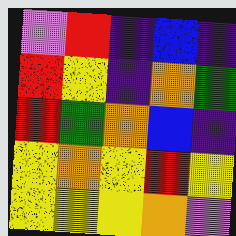[["violet", "red", "indigo", "blue", "indigo"], ["red", "yellow", "indigo", "orange", "green"], ["red", "green", "orange", "blue", "indigo"], ["yellow", "orange", "yellow", "red", "yellow"], ["yellow", "yellow", "yellow", "orange", "violet"]]